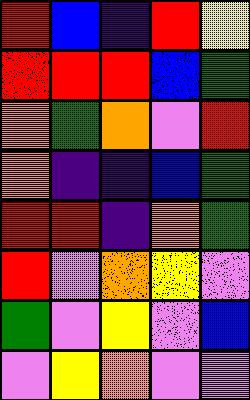[["red", "blue", "indigo", "red", "yellow"], ["red", "red", "red", "blue", "green"], ["orange", "green", "orange", "violet", "red"], ["orange", "indigo", "indigo", "blue", "green"], ["red", "red", "indigo", "orange", "green"], ["red", "violet", "orange", "yellow", "violet"], ["green", "violet", "yellow", "violet", "blue"], ["violet", "yellow", "orange", "violet", "violet"]]